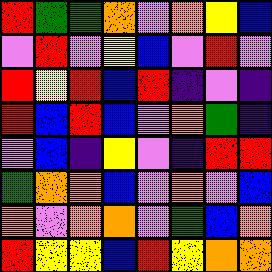[["red", "green", "green", "orange", "violet", "orange", "yellow", "blue"], ["violet", "red", "violet", "yellow", "blue", "violet", "red", "violet"], ["red", "yellow", "red", "blue", "red", "indigo", "violet", "indigo"], ["red", "blue", "red", "blue", "violet", "orange", "green", "indigo"], ["violet", "blue", "indigo", "yellow", "violet", "indigo", "red", "red"], ["green", "orange", "orange", "blue", "violet", "orange", "violet", "blue"], ["orange", "violet", "orange", "orange", "violet", "green", "blue", "orange"], ["red", "yellow", "yellow", "blue", "red", "yellow", "orange", "orange"]]